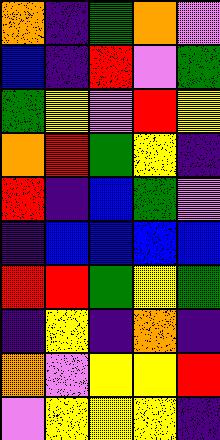[["orange", "indigo", "green", "orange", "violet"], ["blue", "indigo", "red", "violet", "green"], ["green", "yellow", "violet", "red", "yellow"], ["orange", "red", "green", "yellow", "indigo"], ["red", "indigo", "blue", "green", "violet"], ["indigo", "blue", "blue", "blue", "blue"], ["red", "red", "green", "yellow", "green"], ["indigo", "yellow", "indigo", "orange", "indigo"], ["orange", "violet", "yellow", "yellow", "red"], ["violet", "yellow", "yellow", "yellow", "indigo"]]